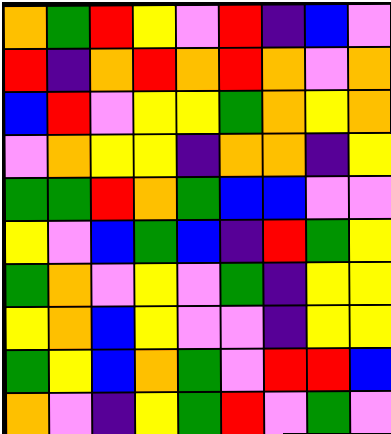[["orange", "green", "red", "yellow", "violet", "red", "indigo", "blue", "violet"], ["red", "indigo", "orange", "red", "orange", "red", "orange", "violet", "orange"], ["blue", "red", "violet", "yellow", "yellow", "green", "orange", "yellow", "orange"], ["violet", "orange", "yellow", "yellow", "indigo", "orange", "orange", "indigo", "yellow"], ["green", "green", "red", "orange", "green", "blue", "blue", "violet", "violet"], ["yellow", "violet", "blue", "green", "blue", "indigo", "red", "green", "yellow"], ["green", "orange", "violet", "yellow", "violet", "green", "indigo", "yellow", "yellow"], ["yellow", "orange", "blue", "yellow", "violet", "violet", "indigo", "yellow", "yellow"], ["green", "yellow", "blue", "orange", "green", "violet", "red", "red", "blue"], ["orange", "violet", "indigo", "yellow", "green", "red", "violet", "green", "violet"]]